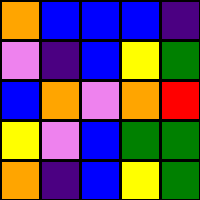[["orange", "blue", "blue", "blue", "indigo"], ["violet", "indigo", "blue", "yellow", "green"], ["blue", "orange", "violet", "orange", "red"], ["yellow", "violet", "blue", "green", "green"], ["orange", "indigo", "blue", "yellow", "green"]]